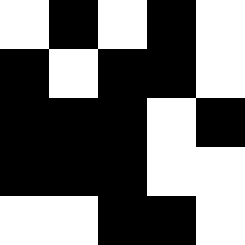[["white", "black", "white", "black", "white"], ["black", "white", "black", "black", "white"], ["black", "black", "black", "white", "black"], ["black", "black", "black", "white", "white"], ["white", "white", "black", "black", "white"]]